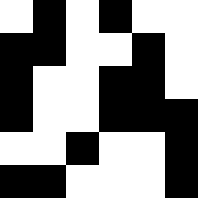[["white", "black", "white", "black", "white", "white"], ["black", "black", "white", "white", "black", "white"], ["black", "white", "white", "black", "black", "white"], ["black", "white", "white", "black", "black", "black"], ["white", "white", "black", "white", "white", "black"], ["black", "black", "white", "white", "white", "black"]]